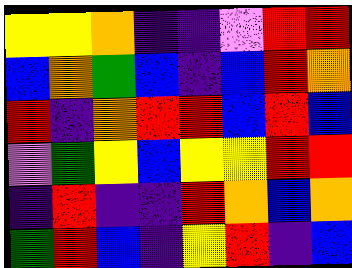[["yellow", "yellow", "orange", "indigo", "indigo", "violet", "red", "red"], ["blue", "orange", "green", "blue", "indigo", "blue", "red", "orange"], ["red", "indigo", "orange", "red", "red", "blue", "red", "blue"], ["violet", "green", "yellow", "blue", "yellow", "yellow", "red", "red"], ["indigo", "red", "indigo", "indigo", "red", "orange", "blue", "orange"], ["green", "red", "blue", "indigo", "yellow", "red", "indigo", "blue"]]